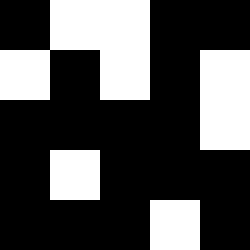[["black", "white", "white", "black", "black"], ["white", "black", "white", "black", "white"], ["black", "black", "black", "black", "white"], ["black", "white", "black", "black", "black"], ["black", "black", "black", "white", "black"]]